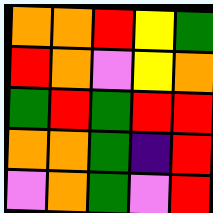[["orange", "orange", "red", "yellow", "green"], ["red", "orange", "violet", "yellow", "orange"], ["green", "red", "green", "red", "red"], ["orange", "orange", "green", "indigo", "red"], ["violet", "orange", "green", "violet", "red"]]